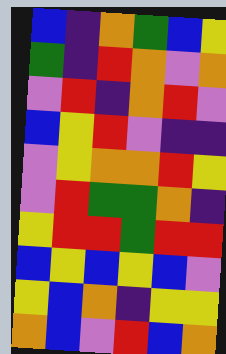[["blue", "indigo", "orange", "green", "blue", "yellow"], ["green", "indigo", "red", "orange", "violet", "orange"], ["violet", "red", "indigo", "orange", "red", "violet"], ["blue", "yellow", "red", "violet", "indigo", "indigo"], ["violet", "yellow", "orange", "orange", "red", "yellow"], ["violet", "red", "green", "green", "orange", "indigo"], ["yellow", "red", "red", "green", "red", "red"], ["blue", "yellow", "blue", "yellow", "blue", "violet"], ["yellow", "blue", "orange", "indigo", "yellow", "yellow"], ["orange", "blue", "violet", "red", "blue", "orange"]]